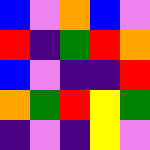[["blue", "violet", "orange", "blue", "violet"], ["red", "indigo", "green", "red", "orange"], ["blue", "violet", "indigo", "indigo", "red"], ["orange", "green", "red", "yellow", "green"], ["indigo", "violet", "indigo", "yellow", "violet"]]